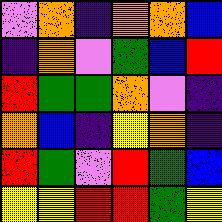[["violet", "orange", "indigo", "orange", "orange", "blue"], ["indigo", "orange", "violet", "green", "blue", "red"], ["red", "green", "green", "orange", "violet", "indigo"], ["orange", "blue", "indigo", "yellow", "orange", "indigo"], ["red", "green", "violet", "red", "green", "blue"], ["yellow", "yellow", "red", "red", "green", "yellow"]]